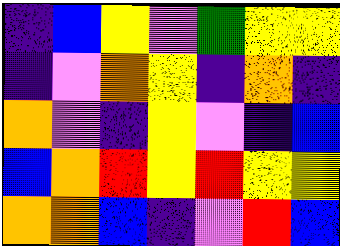[["indigo", "blue", "yellow", "violet", "green", "yellow", "yellow"], ["indigo", "violet", "orange", "yellow", "indigo", "orange", "indigo"], ["orange", "violet", "indigo", "yellow", "violet", "indigo", "blue"], ["blue", "orange", "red", "yellow", "red", "yellow", "yellow"], ["orange", "orange", "blue", "indigo", "violet", "red", "blue"]]